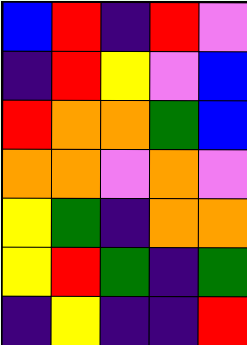[["blue", "red", "indigo", "red", "violet"], ["indigo", "red", "yellow", "violet", "blue"], ["red", "orange", "orange", "green", "blue"], ["orange", "orange", "violet", "orange", "violet"], ["yellow", "green", "indigo", "orange", "orange"], ["yellow", "red", "green", "indigo", "green"], ["indigo", "yellow", "indigo", "indigo", "red"]]